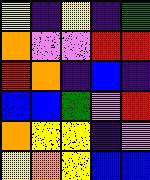[["yellow", "indigo", "yellow", "indigo", "green"], ["orange", "violet", "violet", "red", "red"], ["red", "orange", "indigo", "blue", "indigo"], ["blue", "blue", "green", "violet", "red"], ["orange", "yellow", "yellow", "indigo", "violet"], ["yellow", "orange", "yellow", "blue", "blue"]]